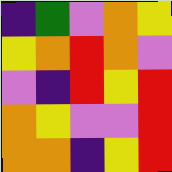[["indigo", "green", "violet", "orange", "yellow"], ["yellow", "orange", "red", "orange", "violet"], ["violet", "indigo", "red", "yellow", "red"], ["orange", "yellow", "violet", "violet", "red"], ["orange", "orange", "indigo", "yellow", "red"]]